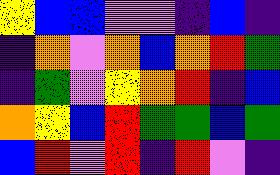[["yellow", "blue", "blue", "violet", "violet", "indigo", "blue", "indigo"], ["indigo", "orange", "violet", "orange", "blue", "orange", "red", "green"], ["indigo", "green", "violet", "yellow", "orange", "red", "indigo", "blue"], ["orange", "yellow", "blue", "red", "green", "green", "blue", "green"], ["blue", "red", "violet", "red", "indigo", "red", "violet", "indigo"]]